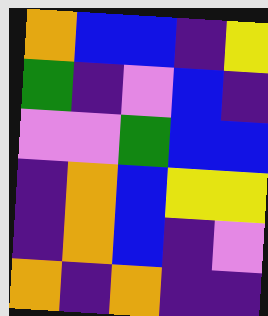[["orange", "blue", "blue", "indigo", "yellow"], ["green", "indigo", "violet", "blue", "indigo"], ["violet", "violet", "green", "blue", "blue"], ["indigo", "orange", "blue", "yellow", "yellow"], ["indigo", "orange", "blue", "indigo", "violet"], ["orange", "indigo", "orange", "indigo", "indigo"]]